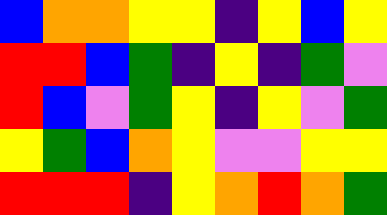[["blue", "orange", "orange", "yellow", "yellow", "indigo", "yellow", "blue", "yellow"], ["red", "red", "blue", "green", "indigo", "yellow", "indigo", "green", "violet"], ["red", "blue", "violet", "green", "yellow", "indigo", "yellow", "violet", "green"], ["yellow", "green", "blue", "orange", "yellow", "violet", "violet", "yellow", "yellow"], ["red", "red", "red", "indigo", "yellow", "orange", "red", "orange", "green"]]